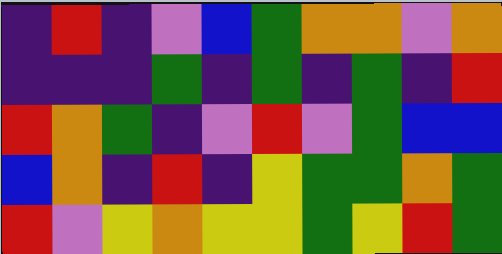[["indigo", "red", "indigo", "violet", "blue", "green", "orange", "orange", "violet", "orange"], ["indigo", "indigo", "indigo", "green", "indigo", "green", "indigo", "green", "indigo", "red"], ["red", "orange", "green", "indigo", "violet", "red", "violet", "green", "blue", "blue"], ["blue", "orange", "indigo", "red", "indigo", "yellow", "green", "green", "orange", "green"], ["red", "violet", "yellow", "orange", "yellow", "yellow", "green", "yellow", "red", "green"]]